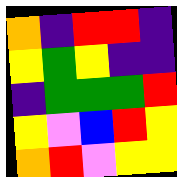[["orange", "indigo", "red", "red", "indigo"], ["yellow", "green", "yellow", "indigo", "indigo"], ["indigo", "green", "green", "green", "red"], ["yellow", "violet", "blue", "red", "yellow"], ["orange", "red", "violet", "yellow", "yellow"]]